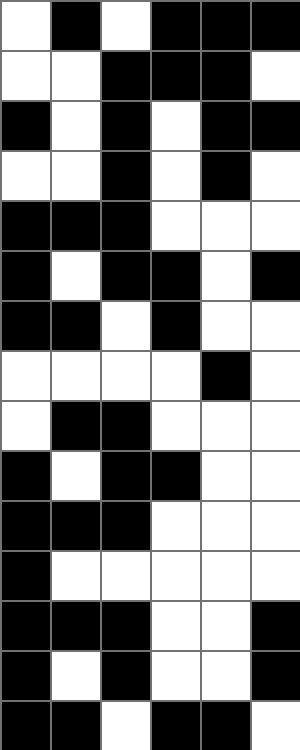[["white", "black", "white", "black", "black", "black"], ["white", "white", "black", "black", "black", "white"], ["black", "white", "black", "white", "black", "black"], ["white", "white", "black", "white", "black", "white"], ["black", "black", "black", "white", "white", "white"], ["black", "white", "black", "black", "white", "black"], ["black", "black", "white", "black", "white", "white"], ["white", "white", "white", "white", "black", "white"], ["white", "black", "black", "white", "white", "white"], ["black", "white", "black", "black", "white", "white"], ["black", "black", "black", "white", "white", "white"], ["black", "white", "white", "white", "white", "white"], ["black", "black", "black", "white", "white", "black"], ["black", "white", "black", "white", "white", "black"], ["black", "black", "white", "black", "black", "white"]]